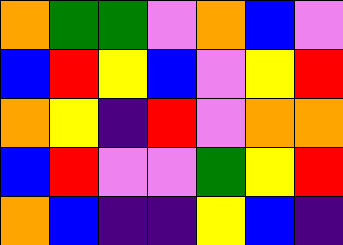[["orange", "green", "green", "violet", "orange", "blue", "violet"], ["blue", "red", "yellow", "blue", "violet", "yellow", "red"], ["orange", "yellow", "indigo", "red", "violet", "orange", "orange"], ["blue", "red", "violet", "violet", "green", "yellow", "red"], ["orange", "blue", "indigo", "indigo", "yellow", "blue", "indigo"]]